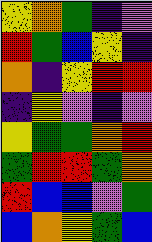[["yellow", "orange", "green", "indigo", "violet"], ["red", "green", "blue", "yellow", "indigo"], ["orange", "indigo", "yellow", "red", "red"], ["indigo", "yellow", "violet", "indigo", "violet"], ["yellow", "green", "green", "orange", "red"], ["green", "red", "red", "green", "orange"], ["red", "blue", "blue", "violet", "green"], ["blue", "orange", "yellow", "green", "blue"]]